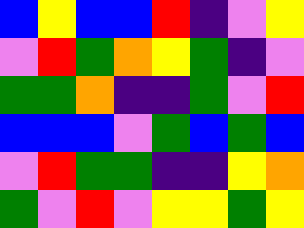[["blue", "yellow", "blue", "blue", "red", "indigo", "violet", "yellow"], ["violet", "red", "green", "orange", "yellow", "green", "indigo", "violet"], ["green", "green", "orange", "indigo", "indigo", "green", "violet", "red"], ["blue", "blue", "blue", "violet", "green", "blue", "green", "blue"], ["violet", "red", "green", "green", "indigo", "indigo", "yellow", "orange"], ["green", "violet", "red", "violet", "yellow", "yellow", "green", "yellow"]]